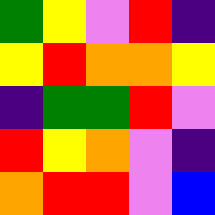[["green", "yellow", "violet", "red", "indigo"], ["yellow", "red", "orange", "orange", "yellow"], ["indigo", "green", "green", "red", "violet"], ["red", "yellow", "orange", "violet", "indigo"], ["orange", "red", "red", "violet", "blue"]]